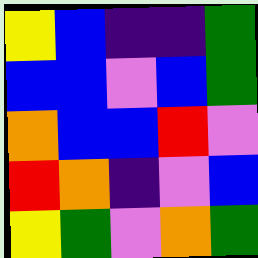[["yellow", "blue", "indigo", "indigo", "green"], ["blue", "blue", "violet", "blue", "green"], ["orange", "blue", "blue", "red", "violet"], ["red", "orange", "indigo", "violet", "blue"], ["yellow", "green", "violet", "orange", "green"]]